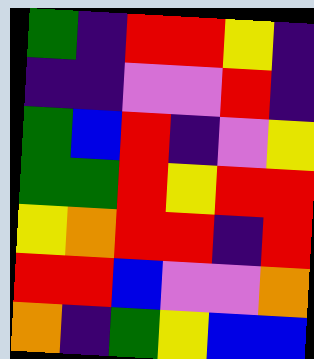[["green", "indigo", "red", "red", "yellow", "indigo"], ["indigo", "indigo", "violet", "violet", "red", "indigo"], ["green", "blue", "red", "indigo", "violet", "yellow"], ["green", "green", "red", "yellow", "red", "red"], ["yellow", "orange", "red", "red", "indigo", "red"], ["red", "red", "blue", "violet", "violet", "orange"], ["orange", "indigo", "green", "yellow", "blue", "blue"]]